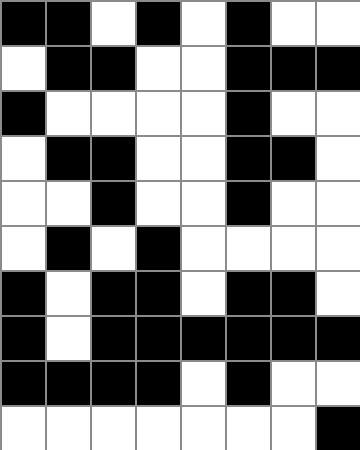[["black", "black", "white", "black", "white", "black", "white", "white"], ["white", "black", "black", "white", "white", "black", "black", "black"], ["black", "white", "white", "white", "white", "black", "white", "white"], ["white", "black", "black", "white", "white", "black", "black", "white"], ["white", "white", "black", "white", "white", "black", "white", "white"], ["white", "black", "white", "black", "white", "white", "white", "white"], ["black", "white", "black", "black", "white", "black", "black", "white"], ["black", "white", "black", "black", "black", "black", "black", "black"], ["black", "black", "black", "black", "white", "black", "white", "white"], ["white", "white", "white", "white", "white", "white", "white", "black"]]